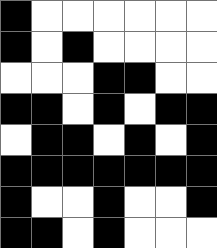[["black", "white", "white", "white", "white", "white", "white"], ["black", "white", "black", "white", "white", "white", "white"], ["white", "white", "white", "black", "black", "white", "white"], ["black", "black", "white", "black", "white", "black", "black"], ["white", "black", "black", "white", "black", "white", "black"], ["black", "black", "black", "black", "black", "black", "black"], ["black", "white", "white", "black", "white", "white", "black"], ["black", "black", "white", "black", "white", "white", "white"]]